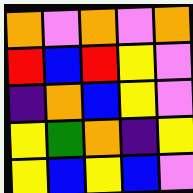[["orange", "violet", "orange", "violet", "orange"], ["red", "blue", "red", "yellow", "violet"], ["indigo", "orange", "blue", "yellow", "violet"], ["yellow", "green", "orange", "indigo", "yellow"], ["yellow", "blue", "yellow", "blue", "violet"]]